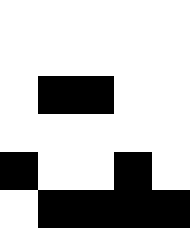[["white", "white", "white", "white", "white"], ["white", "white", "white", "white", "white"], ["white", "black", "black", "white", "white"], ["white", "white", "white", "white", "white"], ["black", "white", "white", "black", "white"], ["white", "black", "black", "black", "black"]]